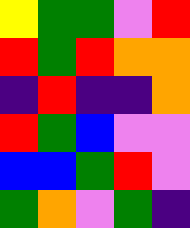[["yellow", "green", "green", "violet", "red"], ["red", "green", "red", "orange", "orange"], ["indigo", "red", "indigo", "indigo", "orange"], ["red", "green", "blue", "violet", "violet"], ["blue", "blue", "green", "red", "violet"], ["green", "orange", "violet", "green", "indigo"]]